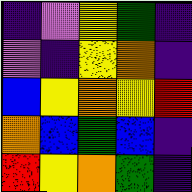[["indigo", "violet", "yellow", "green", "indigo"], ["violet", "indigo", "yellow", "orange", "indigo"], ["blue", "yellow", "orange", "yellow", "red"], ["orange", "blue", "green", "blue", "indigo"], ["red", "yellow", "orange", "green", "indigo"]]